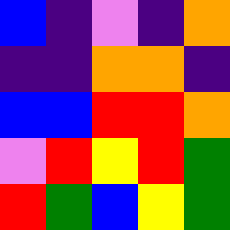[["blue", "indigo", "violet", "indigo", "orange"], ["indigo", "indigo", "orange", "orange", "indigo"], ["blue", "blue", "red", "red", "orange"], ["violet", "red", "yellow", "red", "green"], ["red", "green", "blue", "yellow", "green"]]